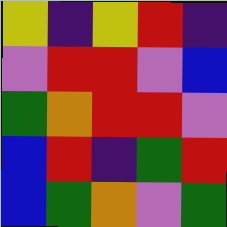[["yellow", "indigo", "yellow", "red", "indigo"], ["violet", "red", "red", "violet", "blue"], ["green", "orange", "red", "red", "violet"], ["blue", "red", "indigo", "green", "red"], ["blue", "green", "orange", "violet", "green"]]